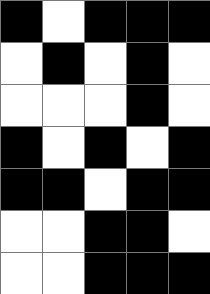[["black", "white", "black", "black", "black"], ["white", "black", "white", "black", "white"], ["white", "white", "white", "black", "white"], ["black", "white", "black", "white", "black"], ["black", "black", "white", "black", "black"], ["white", "white", "black", "black", "white"], ["white", "white", "black", "black", "black"]]